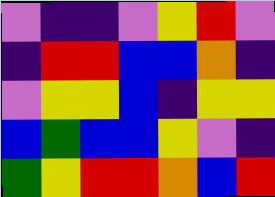[["violet", "indigo", "indigo", "violet", "yellow", "red", "violet"], ["indigo", "red", "red", "blue", "blue", "orange", "indigo"], ["violet", "yellow", "yellow", "blue", "indigo", "yellow", "yellow"], ["blue", "green", "blue", "blue", "yellow", "violet", "indigo"], ["green", "yellow", "red", "red", "orange", "blue", "red"]]